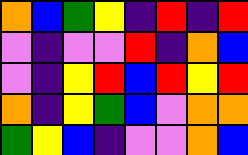[["orange", "blue", "green", "yellow", "indigo", "red", "indigo", "red"], ["violet", "indigo", "violet", "violet", "red", "indigo", "orange", "blue"], ["violet", "indigo", "yellow", "red", "blue", "red", "yellow", "red"], ["orange", "indigo", "yellow", "green", "blue", "violet", "orange", "orange"], ["green", "yellow", "blue", "indigo", "violet", "violet", "orange", "blue"]]